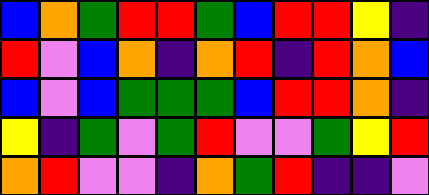[["blue", "orange", "green", "red", "red", "green", "blue", "red", "red", "yellow", "indigo"], ["red", "violet", "blue", "orange", "indigo", "orange", "red", "indigo", "red", "orange", "blue"], ["blue", "violet", "blue", "green", "green", "green", "blue", "red", "red", "orange", "indigo"], ["yellow", "indigo", "green", "violet", "green", "red", "violet", "violet", "green", "yellow", "red"], ["orange", "red", "violet", "violet", "indigo", "orange", "green", "red", "indigo", "indigo", "violet"]]